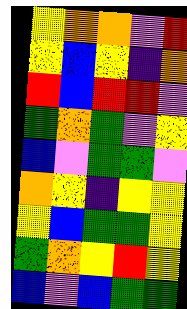[["yellow", "orange", "orange", "violet", "red"], ["yellow", "blue", "yellow", "indigo", "orange"], ["red", "blue", "red", "red", "violet"], ["green", "orange", "green", "violet", "yellow"], ["blue", "violet", "green", "green", "violet"], ["orange", "yellow", "indigo", "yellow", "yellow"], ["yellow", "blue", "green", "green", "yellow"], ["green", "orange", "yellow", "red", "yellow"], ["blue", "violet", "blue", "green", "green"]]